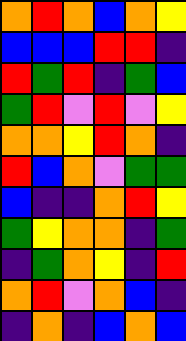[["orange", "red", "orange", "blue", "orange", "yellow"], ["blue", "blue", "blue", "red", "red", "indigo"], ["red", "green", "red", "indigo", "green", "blue"], ["green", "red", "violet", "red", "violet", "yellow"], ["orange", "orange", "yellow", "red", "orange", "indigo"], ["red", "blue", "orange", "violet", "green", "green"], ["blue", "indigo", "indigo", "orange", "red", "yellow"], ["green", "yellow", "orange", "orange", "indigo", "green"], ["indigo", "green", "orange", "yellow", "indigo", "red"], ["orange", "red", "violet", "orange", "blue", "indigo"], ["indigo", "orange", "indigo", "blue", "orange", "blue"]]